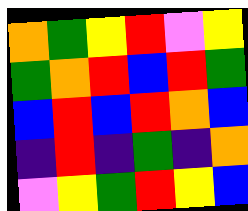[["orange", "green", "yellow", "red", "violet", "yellow"], ["green", "orange", "red", "blue", "red", "green"], ["blue", "red", "blue", "red", "orange", "blue"], ["indigo", "red", "indigo", "green", "indigo", "orange"], ["violet", "yellow", "green", "red", "yellow", "blue"]]